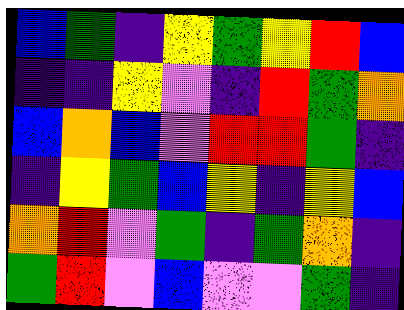[["blue", "green", "indigo", "yellow", "green", "yellow", "red", "blue"], ["indigo", "indigo", "yellow", "violet", "indigo", "red", "green", "orange"], ["blue", "orange", "blue", "violet", "red", "red", "green", "indigo"], ["indigo", "yellow", "green", "blue", "yellow", "indigo", "yellow", "blue"], ["orange", "red", "violet", "green", "indigo", "green", "orange", "indigo"], ["green", "red", "violet", "blue", "violet", "violet", "green", "indigo"]]